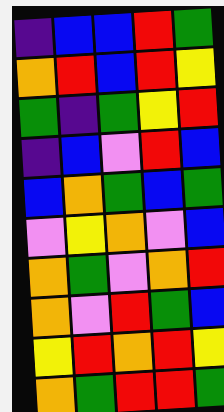[["indigo", "blue", "blue", "red", "green"], ["orange", "red", "blue", "red", "yellow"], ["green", "indigo", "green", "yellow", "red"], ["indigo", "blue", "violet", "red", "blue"], ["blue", "orange", "green", "blue", "green"], ["violet", "yellow", "orange", "violet", "blue"], ["orange", "green", "violet", "orange", "red"], ["orange", "violet", "red", "green", "blue"], ["yellow", "red", "orange", "red", "yellow"], ["orange", "green", "red", "red", "green"]]